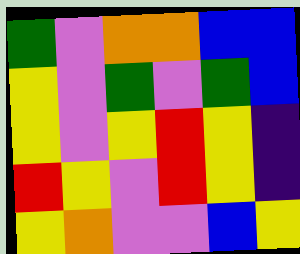[["green", "violet", "orange", "orange", "blue", "blue"], ["yellow", "violet", "green", "violet", "green", "blue"], ["yellow", "violet", "yellow", "red", "yellow", "indigo"], ["red", "yellow", "violet", "red", "yellow", "indigo"], ["yellow", "orange", "violet", "violet", "blue", "yellow"]]